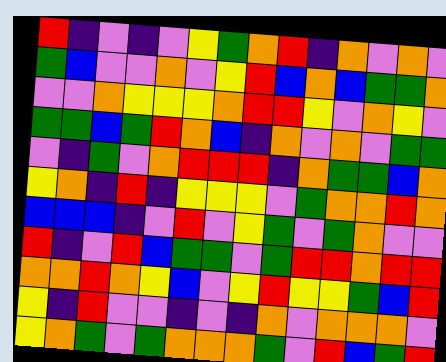[["red", "indigo", "violet", "indigo", "violet", "yellow", "green", "orange", "red", "indigo", "orange", "violet", "orange", "violet"], ["green", "blue", "violet", "violet", "orange", "violet", "yellow", "red", "blue", "orange", "blue", "green", "green", "orange"], ["violet", "violet", "orange", "yellow", "yellow", "yellow", "orange", "red", "red", "yellow", "violet", "orange", "yellow", "violet"], ["green", "green", "blue", "green", "red", "orange", "blue", "indigo", "orange", "violet", "orange", "violet", "green", "green"], ["violet", "indigo", "green", "violet", "orange", "red", "red", "red", "indigo", "orange", "green", "green", "blue", "orange"], ["yellow", "orange", "indigo", "red", "indigo", "yellow", "yellow", "yellow", "violet", "green", "orange", "orange", "red", "orange"], ["blue", "blue", "blue", "indigo", "violet", "red", "violet", "yellow", "green", "violet", "green", "orange", "violet", "violet"], ["red", "indigo", "violet", "red", "blue", "green", "green", "violet", "green", "red", "red", "orange", "red", "red"], ["orange", "orange", "red", "orange", "yellow", "blue", "violet", "yellow", "red", "yellow", "yellow", "green", "blue", "red"], ["yellow", "indigo", "red", "violet", "violet", "indigo", "violet", "indigo", "orange", "violet", "orange", "orange", "orange", "violet"], ["yellow", "orange", "green", "violet", "green", "orange", "orange", "orange", "green", "violet", "red", "blue", "green", "red"]]